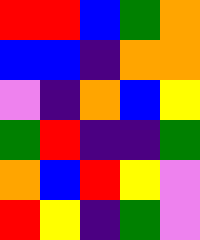[["red", "red", "blue", "green", "orange"], ["blue", "blue", "indigo", "orange", "orange"], ["violet", "indigo", "orange", "blue", "yellow"], ["green", "red", "indigo", "indigo", "green"], ["orange", "blue", "red", "yellow", "violet"], ["red", "yellow", "indigo", "green", "violet"]]